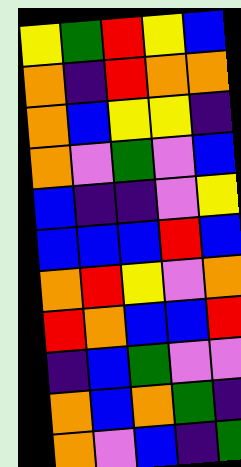[["yellow", "green", "red", "yellow", "blue"], ["orange", "indigo", "red", "orange", "orange"], ["orange", "blue", "yellow", "yellow", "indigo"], ["orange", "violet", "green", "violet", "blue"], ["blue", "indigo", "indigo", "violet", "yellow"], ["blue", "blue", "blue", "red", "blue"], ["orange", "red", "yellow", "violet", "orange"], ["red", "orange", "blue", "blue", "red"], ["indigo", "blue", "green", "violet", "violet"], ["orange", "blue", "orange", "green", "indigo"], ["orange", "violet", "blue", "indigo", "green"]]